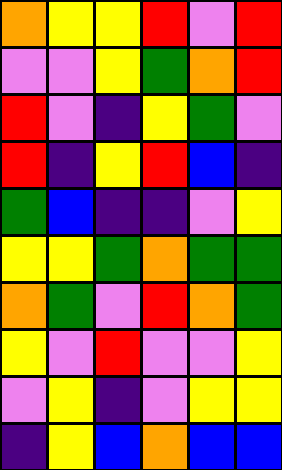[["orange", "yellow", "yellow", "red", "violet", "red"], ["violet", "violet", "yellow", "green", "orange", "red"], ["red", "violet", "indigo", "yellow", "green", "violet"], ["red", "indigo", "yellow", "red", "blue", "indigo"], ["green", "blue", "indigo", "indigo", "violet", "yellow"], ["yellow", "yellow", "green", "orange", "green", "green"], ["orange", "green", "violet", "red", "orange", "green"], ["yellow", "violet", "red", "violet", "violet", "yellow"], ["violet", "yellow", "indigo", "violet", "yellow", "yellow"], ["indigo", "yellow", "blue", "orange", "blue", "blue"]]